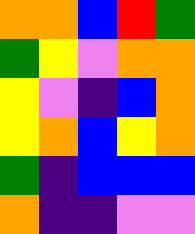[["orange", "orange", "blue", "red", "green"], ["green", "yellow", "violet", "orange", "orange"], ["yellow", "violet", "indigo", "blue", "orange"], ["yellow", "orange", "blue", "yellow", "orange"], ["green", "indigo", "blue", "blue", "blue"], ["orange", "indigo", "indigo", "violet", "violet"]]